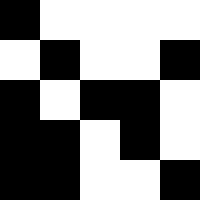[["black", "white", "white", "white", "white"], ["white", "black", "white", "white", "black"], ["black", "white", "black", "black", "white"], ["black", "black", "white", "black", "white"], ["black", "black", "white", "white", "black"]]